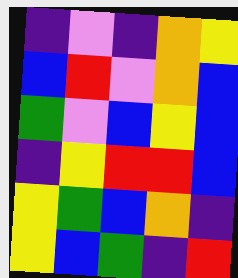[["indigo", "violet", "indigo", "orange", "yellow"], ["blue", "red", "violet", "orange", "blue"], ["green", "violet", "blue", "yellow", "blue"], ["indigo", "yellow", "red", "red", "blue"], ["yellow", "green", "blue", "orange", "indigo"], ["yellow", "blue", "green", "indigo", "red"]]